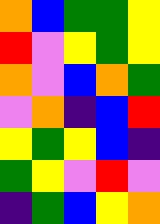[["orange", "blue", "green", "green", "yellow"], ["red", "violet", "yellow", "green", "yellow"], ["orange", "violet", "blue", "orange", "green"], ["violet", "orange", "indigo", "blue", "red"], ["yellow", "green", "yellow", "blue", "indigo"], ["green", "yellow", "violet", "red", "violet"], ["indigo", "green", "blue", "yellow", "orange"]]